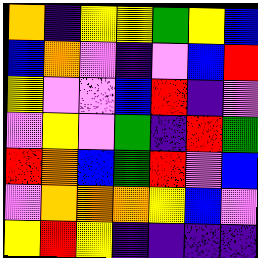[["orange", "indigo", "yellow", "yellow", "green", "yellow", "blue"], ["blue", "orange", "violet", "indigo", "violet", "blue", "red"], ["yellow", "violet", "violet", "blue", "red", "indigo", "violet"], ["violet", "yellow", "violet", "green", "indigo", "red", "green"], ["red", "orange", "blue", "green", "red", "violet", "blue"], ["violet", "orange", "orange", "orange", "yellow", "blue", "violet"], ["yellow", "red", "yellow", "indigo", "indigo", "indigo", "indigo"]]